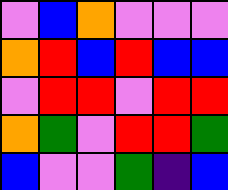[["violet", "blue", "orange", "violet", "violet", "violet"], ["orange", "red", "blue", "red", "blue", "blue"], ["violet", "red", "red", "violet", "red", "red"], ["orange", "green", "violet", "red", "red", "green"], ["blue", "violet", "violet", "green", "indigo", "blue"]]